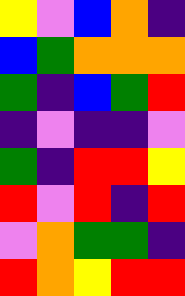[["yellow", "violet", "blue", "orange", "indigo"], ["blue", "green", "orange", "orange", "orange"], ["green", "indigo", "blue", "green", "red"], ["indigo", "violet", "indigo", "indigo", "violet"], ["green", "indigo", "red", "red", "yellow"], ["red", "violet", "red", "indigo", "red"], ["violet", "orange", "green", "green", "indigo"], ["red", "orange", "yellow", "red", "red"]]